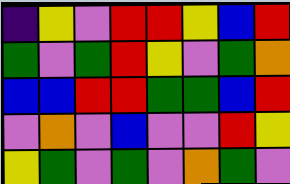[["indigo", "yellow", "violet", "red", "red", "yellow", "blue", "red"], ["green", "violet", "green", "red", "yellow", "violet", "green", "orange"], ["blue", "blue", "red", "red", "green", "green", "blue", "red"], ["violet", "orange", "violet", "blue", "violet", "violet", "red", "yellow"], ["yellow", "green", "violet", "green", "violet", "orange", "green", "violet"]]